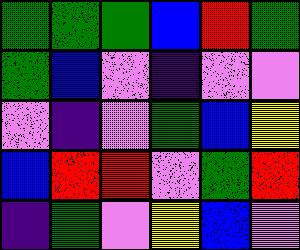[["green", "green", "green", "blue", "red", "green"], ["green", "blue", "violet", "indigo", "violet", "violet"], ["violet", "indigo", "violet", "green", "blue", "yellow"], ["blue", "red", "red", "violet", "green", "red"], ["indigo", "green", "violet", "yellow", "blue", "violet"]]